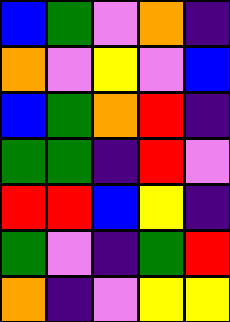[["blue", "green", "violet", "orange", "indigo"], ["orange", "violet", "yellow", "violet", "blue"], ["blue", "green", "orange", "red", "indigo"], ["green", "green", "indigo", "red", "violet"], ["red", "red", "blue", "yellow", "indigo"], ["green", "violet", "indigo", "green", "red"], ["orange", "indigo", "violet", "yellow", "yellow"]]